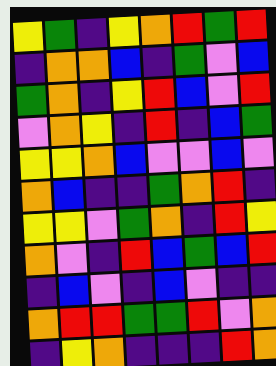[["yellow", "green", "indigo", "yellow", "orange", "red", "green", "red"], ["indigo", "orange", "orange", "blue", "indigo", "green", "violet", "blue"], ["green", "orange", "indigo", "yellow", "red", "blue", "violet", "red"], ["violet", "orange", "yellow", "indigo", "red", "indigo", "blue", "green"], ["yellow", "yellow", "orange", "blue", "violet", "violet", "blue", "violet"], ["orange", "blue", "indigo", "indigo", "green", "orange", "red", "indigo"], ["yellow", "yellow", "violet", "green", "orange", "indigo", "red", "yellow"], ["orange", "violet", "indigo", "red", "blue", "green", "blue", "red"], ["indigo", "blue", "violet", "indigo", "blue", "violet", "indigo", "indigo"], ["orange", "red", "red", "green", "green", "red", "violet", "orange"], ["indigo", "yellow", "orange", "indigo", "indigo", "indigo", "red", "orange"]]